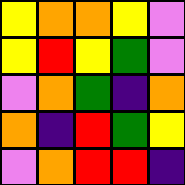[["yellow", "orange", "orange", "yellow", "violet"], ["yellow", "red", "yellow", "green", "violet"], ["violet", "orange", "green", "indigo", "orange"], ["orange", "indigo", "red", "green", "yellow"], ["violet", "orange", "red", "red", "indigo"]]